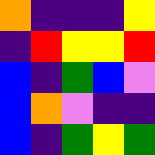[["orange", "indigo", "indigo", "indigo", "yellow"], ["indigo", "red", "yellow", "yellow", "red"], ["blue", "indigo", "green", "blue", "violet"], ["blue", "orange", "violet", "indigo", "indigo"], ["blue", "indigo", "green", "yellow", "green"]]